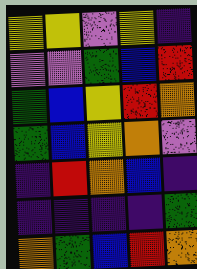[["yellow", "yellow", "violet", "yellow", "indigo"], ["violet", "violet", "green", "blue", "red"], ["green", "blue", "yellow", "red", "orange"], ["green", "blue", "yellow", "orange", "violet"], ["indigo", "red", "orange", "blue", "indigo"], ["indigo", "indigo", "indigo", "indigo", "green"], ["orange", "green", "blue", "red", "orange"]]